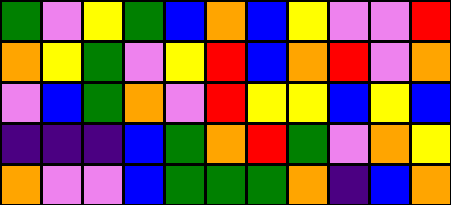[["green", "violet", "yellow", "green", "blue", "orange", "blue", "yellow", "violet", "violet", "red"], ["orange", "yellow", "green", "violet", "yellow", "red", "blue", "orange", "red", "violet", "orange"], ["violet", "blue", "green", "orange", "violet", "red", "yellow", "yellow", "blue", "yellow", "blue"], ["indigo", "indigo", "indigo", "blue", "green", "orange", "red", "green", "violet", "orange", "yellow"], ["orange", "violet", "violet", "blue", "green", "green", "green", "orange", "indigo", "blue", "orange"]]